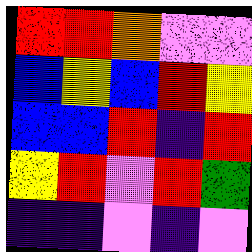[["red", "red", "orange", "violet", "violet"], ["blue", "yellow", "blue", "red", "yellow"], ["blue", "blue", "red", "indigo", "red"], ["yellow", "red", "violet", "red", "green"], ["indigo", "indigo", "violet", "indigo", "violet"]]